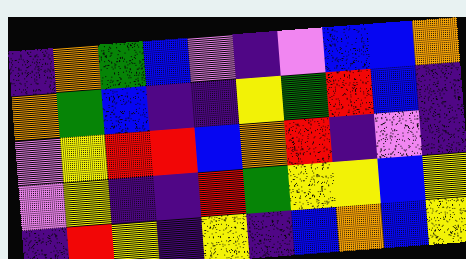[["indigo", "orange", "green", "blue", "violet", "indigo", "violet", "blue", "blue", "orange"], ["orange", "green", "blue", "indigo", "indigo", "yellow", "green", "red", "blue", "indigo"], ["violet", "yellow", "red", "red", "blue", "orange", "red", "indigo", "violet", "indigo"], ["violet", "yellow", "indigo", "indigo", "red", "green", "yellow", "yellow", "blue", "yellow"], ["indigo", "red", "yellow", "indigo", "yellow", "indigo", "blue", "orange", "blue", "yellow"]]